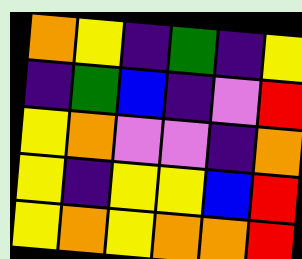[["orange", "yellow", "indigo", "green", "indigo", "yellow"], ["indigo", "green", "blue", "indigo", "violet", "red"], ["yellow", "orange", "violet", "violet", "indigo", "orange"], ["yellow", "indigo", "yellow", "yellow", "blue", "red"], ["yellow", "orange", "yellow", "orange", "orange", "red"]]